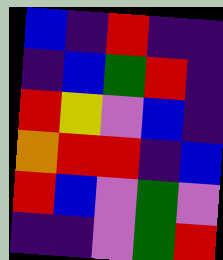[["blue", "indigo", "red", "indigo", "indigo"], ["indigo", "blue", "green", "red", "indigo"], ["red", "yellow", "violet", "blue", "indigo"], ["orange", "red", "red", "indigo", "blue"], ["red", "blue", "violet", "green", "violet"], ["indigo", "indigo", "violet", "green", "red"]]